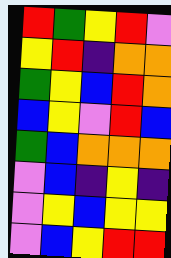[["red", "green", "yellow", "red", "violet"], ["yellow", "red", "indigo", "orange", "orange"], ["green", "yellow", "blue", "red", "orange"], ["blue", "yellow", "violet", "red", "blue"], ["green", "blue", "orange", "orange", "orange"], ["violet", "blue", "indigo", "yellow", "indigo"], ["violet", "yellow", "blue", "yellow", "yellow"], ["violet", "blue", "yellow", "red", "red"]]